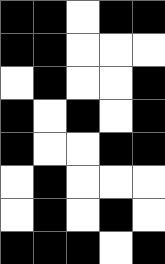[["black", "black", "white", "black", "black"], ["black", "black", "white", "white", "white"], ["white", "black", "white", "white", "black"], ["black", "white", "black", "white", "black"], ["black", "white", "white", "black", "black"], ["white", "black", "white", "white", "white"], ["white", "black", "white", "black", "white"], ["black", "black", "black", "white", "black"]]